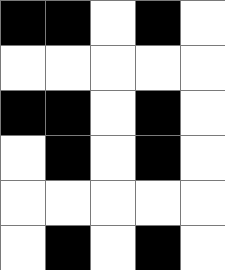[["black", "black", "white", "black", "white"], ["white", "white", "white", "white", "white"], ["black", "black", "white", "black", "white"], ["white", "black", "white", "black", "white"], ["white", "white", "white", "white", "white"], ["white", "black", "white", "black", "white"]]